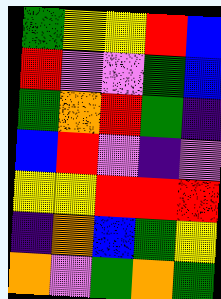[["green", "yellow", "yellow", "red", "blue"], ["red", "violet", "violet", "green", "blue"], ["green", "orange", "red", "green", "indigo"], ["blue", "red", "violet", "indigo", "violet"], ["yellow", "yellow", "red", "red", "red"], ["indigo", "orange", "blue", "green", "yellow"], ["orange", "violet", "green", "orange", "green"]]